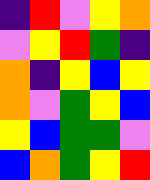[["indigo", "red", "violet", "yellow", "orange"], ["violet", "yellow", "red", "green", "indigo"], ["orange", "indigo", "yellow", "blue", "yellow"], ["orange", "violet", "green", "yellow", "blue"], ["yellow", "blue", "green", "green", "violet"], ["blue", "orange", "green", "yellow", "red"]]